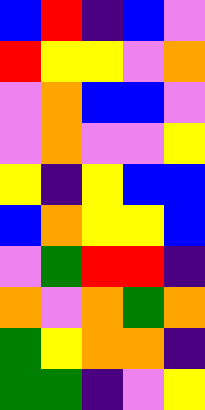[["blue", "red", "indigo", "blue", "violet"], ["red", "yellow", "yellow", "violet", "orange"], ["violet", "orange", "blue", "blue", "violet"], ["violet", "orange", "violet", "violet", "yellow"], ["yellow", "indigo", "yellow", "blue", "blue"], ["blue", "orange", "yellow", "yellow", "blue"], ["violet", "green", "red", "red", "indigo"], ["orange", "violet", "orange", "green", "orange"], ["green", "yellow", "orange", "orange", "indigo"], ["green", "green", "indigo", "violet", "yellow"]]